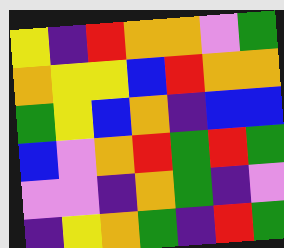[["yellow", "indigo", "red", "orange", "orange", "violet", "green"], ["orange", "yellow", "yellow", "blue", "red", "orange", "orange"], ["green", "yellow", "blue", "orange", "indigo", "blue", "blue"], ["blue", "violet", "orange", "red", "green", "red", "green"], ["violet", "violet", "indigo", "orange", "green", "indigo", "violet"], ["indigo", "yellow", "orange", "green", "indigo", "red", "green"]]